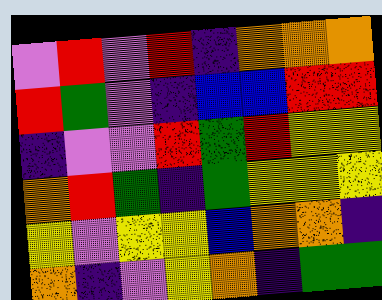[["violet", "red", "violet", "red", "indigo", "orange", "orange", "orange"], ["red", "green", "violet", "indigo", "blue", "blue", "red", "red"], ["indigo", "violet", "violet", "red", "green", "red", "yellow", "yellow"], ["orange", "red", "green", "indigo", "green", "yellow", "yellow", "yellow"], ["yellow", "violet", "yellow", "yellow", "blue", "orange", "orange", "indigo"], ["orange", "indigo", "violet", "yellow", "orange", "indigo", "green", "green"]]